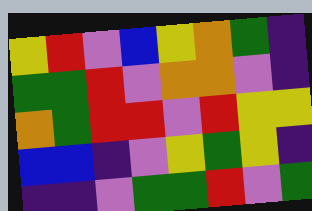[["yellow", "red", "violet", "blue", "yellow", "orange", "green", "indigo"], ["green", "green", "red", "violet", "orange", "orange", "violet", "indigo"], ["orange", "green", "red", "red", "violet", "red", "yellow", "yellow"], ["blue", "blue", "indigo", "violet", "yellow", "green", "yellow", "indigo"], ["indigo", "indigo", "violet", "green", "green", "red", "violet", "green"]]